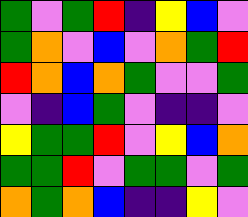[["green", "violet", "green", "red", "indigo", "yellow", "blue", "violet"], ["green", "orange", "violet", "blue", "violet", "orange", "green", "red"], ["red", "orange", "blue", "orange", "green", "violet", "violet", "green"], ["violet", "indigo", "blue", "green", "violet", "indigo", "indigo", "violet"], ["yellow", "green", "green", "red", "violet", "yellow", "blue", "orange"], ["green", "green", "red", "violet", "green", "green", "violet", "green"], ["orange", "green", "orange", "blue", "indigo", "indigo", "yellow", "violet"]]